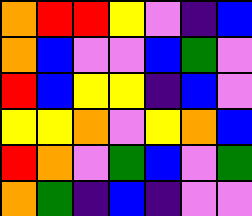[["orange", "red", "red", "yellow", "violet", "indigo", "blue"], ["orange", "blue", "violet", "violet", "blue", "green", "violet"], ["red", "blue", "yellow", "yellow", "indigo", "blue", "violet"], ["yellow", "yellow", "orange", "violet", "yellow", "orange", "blue"], ["red", "orange", "violet", "green", "blue", "violet", "green"], ["orange", "green", "indigo", "blue", "indigo", "violet", "violet"]]